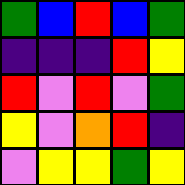[["green", "blue", "red", "blue", "green"], ["indigo", "indigo", "indigo", "red", "yellow"], ["red", "violet", "red", "violet", "green"], ["yellow", "violet", "orange", "red", "indigo"], ["violet", "yellow", "yellow", "green", "yellow"]]